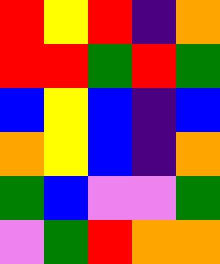[["red", "yellow", "red", "indigo", "orange"], ["red", "red", "green", "red", "green"], ["blue", "yellow", "blue", "indigo", "blue"], ["orange", "yellow", "blue", "indigo", "orange"], ["green", "blue", "violet", "violet", "green"], ["violet", "green", "red", "orange", "orange"]]